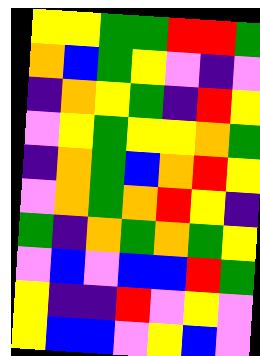[["yellow", "yellow", "green", "green", "red", "red", "green"], ["orange", "blue", "green", "yellow", "violet", "indigo", "violet"], ["indigo", "orange", "yellow", "green", "indigo", "red", "yellow"], ["violet", "yellow", "green", "yellow", "yellow", "orange", "green"], ["indigo", "orange", "green", "blue", "orange", "red", "yellow"], ["violet", "orange", "green", "orange", "red", "yellow", "indigo"], ["green", "indigo", "orange", "green", "orange", "green", "yellow"], ["violet", "blue", "violet", "blue", "blue", "red", "green"], ["yellow", "indigo", "indigo", "red", "violet", "yellow", "violet"], ["yellow", "blue", "blue", "violet", "yellow", "blue", "violet"]]